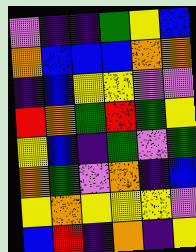[["violet", "indigo", "indigo", "green", "yellow", "blue"], ["orange", "blue", "blue", "blue", "orange", "orange"], ["indigo", "blue", "yellow", "yellow", "violet", "violet"], ["red", "orange", "green", "red", "green", "yellow"], ["yellow", "blue", "indigo", "green", "violet", "green"], ["orange", "green", "violet", "orange", "indigo", "blue"], ["yellow", "orange", "yellow", "yellow", "yellow", "violet"], ["blue", "red", "indigo", "orange", "indigo", "yellow"]]